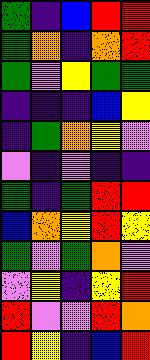[["green", "indigo", "blue", "red", "red"], ["green", "orange", "indigo", "orange", "red"], ["green", "violet", "yellow", "green", "green"], ["indigo", "indigo", "indigo", "blue", "yellow"], ["indigo", "green", "orange", "yellow", "violet"], ["violet", "indigo", "violet", "indigo", "indigo"], ["green", "indigo", "green", "red", "red"], ["blue", "orange", "yellow", "red", "yellow"], ["green", "violet", "green", "orange", "violet"], ["violet", "yellow", "indigo", "yellow", "red"], ["red", "violet", "violet", "red", "orange"], ["red", "yellow", "indigo", "blue", "red"]]